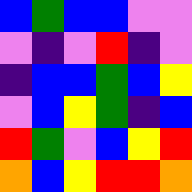[["blue", "green", "blue", "blue", "violet", "violet"], ["violet", "indigo", "violet", "red", "indigo", "violet"], ["indigo", "blue", "blue", "green", "blue", "yellow"], ["violet", "blue", "yellow", "green", "indigo", "blue"], ["red", "green", "violet", "blue", "yellow", "red"], ["orange", "blue", "yellow", "red", "red", "orange"]]